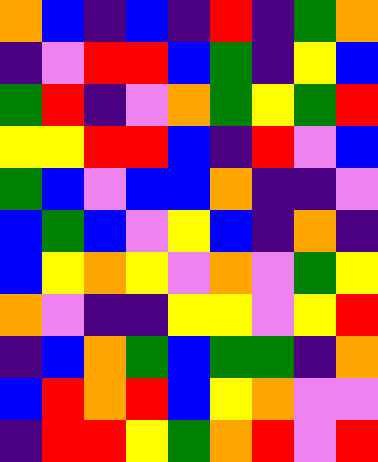[["orange", "blue", "indigo", "blue", "indigo", "red", "indigo", "green", "orange"], ["indigo", "violet", "red", "red", "blue", "green", "indigo", "yellow", "blue"], ["green", "red", "indigo", "violet", "orange", "green", "yellow", "green", "red"], ["yellow", "yellow", "red", "red", "blue", "indigo", "red", "violet", "blue"], ["green", "blue", "violet", "blue", "blue", "orange", "indigo", "indigo", "violet"], ["blue", "green", "blue", "violet", "yellow", "blue", "indigo", "orange", "indigo"], ["blue", "yellow", "orange", "yellow", "violet", "orange", "violet", "green", "yellow"], ["orange", "violet", "indigo", "indigo", "yellow", "yellow", "violet", "yellow", "red"], ["indigo", "blue", "orange", "green", "blue", "green", "green", "indigo", "orange"], ["blue", "red", "orange", "red", "blue", "yellow", "orange", "violet", "violet"], ["indigo", "red", "red", "yellow", "green", "orange", "red", "violet", "red"]]